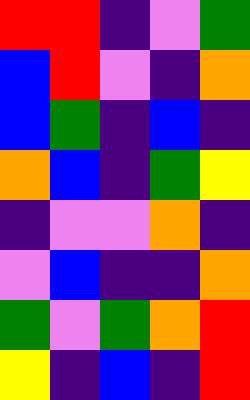[["red", "red", "indigo", "violet", "green"], ["blue", "red", "violet", "indigo", "orange"], ["blue", "green", "indigo", "blue", "indigo"], ["orange", "blue", "indigo", "green", "yellow"], ["indigo", "violet", "violet", "orange", "indigo"], ["violet", "blue", "indigo", "indigo", "orange"], ["green", "violet", "green", "orange", "red"], ["yellow", "indigo", "blue", "indigo", "red"]]